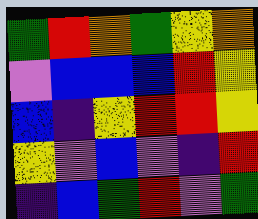[["green", "red", "orange", "green", "yellow", "orange"], ["violet", "blue", "blue", "blue", "red", "yellow"], ["blue", "indigo", "yellow", "red", "red", "yellow"], ["yellow", "violet", "blue", "violet", "indigo", "red"], ["indigo", "blue", "green", "red", "violet", "green"]]